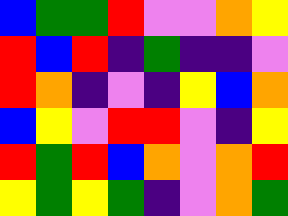[["blue", "green", "green", "red", "violet", "violet", "orange", "yellow"], ["red", "blue", "red", "indigo", "green", "indigo", "indigo", "violet"], ["red", "orange", "indigo", "violet", "indigo", "yellow", "blue", "orange"], ["blue", "yellow", "violet", "red", "red", "violet", "indigo", "yellow"], ["red", "green", "red", "blue", "orange", "violet", "orange", "red"], ["yellow", "green", "yellow", "green", "indigo", "violet", "orange", "green"]]